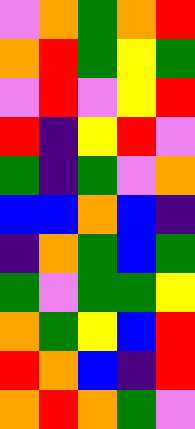[["violet", "orange", "green", "orange", "red"], ["orange", "red", "green", "yellow", "green"], ["violet", "red", "violet", "yellow", "red"], ["red", "indigo", "yellow", "red", "violet"], ["green", "indigo", "green", "violet", "orange"], ["blue", "blue", "orange", "blue", "indigo"], ["indigo", "orange", "green", "blue", "green"], ["green", "violet", "green", "green", "yellow"], ["orange", "green", "yellow", "blue", "red"], ["red", "orange", "blue", "indigo", "red"], ["orange", "red", "orange", "green", "violet"]]